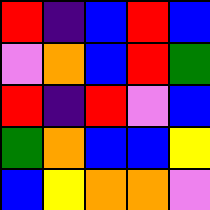[["red", "indigo", "blue", "red", "blue"], ["violet", "orange", "blue", "red", "green"], ["red", "indigo", "red", "violet", "blue"], ["green", "orange", "blue", "blue", "yellow"], ["blue", "yellow", "orange", "orange", "violet"]]